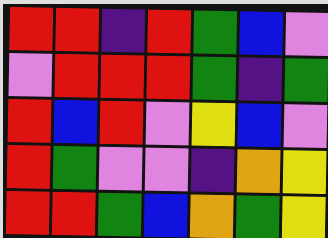[["red", "red", "indigo", "red", "green", "blue", "violet"], ["violet", "red", "red", "red", "green", "indigo", "green"], ["red", "blue", "red", "violet", "yellow", "blue", "violet"], ["red", "green", "violet", "violet", "indigo", "orange", "yellow"], ["red", "red", "green", "blue", "orange", "green", "yellow"]]